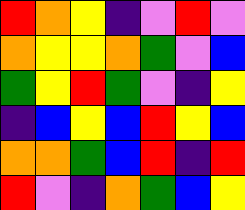[["red", "orange", "yellow", "indigo", "violet", "red", "violet"], ["orange", "yellow", "yellow", "orange", "green", "violet", "blue"], ["green", "yellow", "red", "green", "violet", "indigo", "yellow"], ["indigo", "blue", "yellow", "blue", "red", "yellow", "blue"], ["orange", "orange", "green", "blue", "red", "indigo", "red"], ["red", "violet", "indigo", "orange", "green", "blue", "yellow"]]